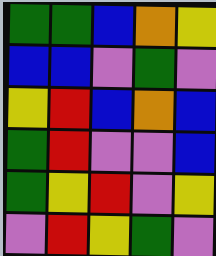[["green", "green", "blue", "orange", "yellow"], ["blue", "blue", "violet", "green", "violet"], ["yellow", "red", "blue", "orange", "blue"], ["green", "red", "violet", "violet", "blue"], ["green", "yellow", "red", "violet", "yellow"], ["violet", "red", "yellow", "green", "violet"]]